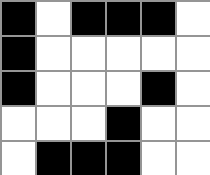[["black", "white", "black", "black", "black", "white"], ["black", "white", "white", "white", "white", "white"], ["black", "white", "white", "white", "black", "white"], ["white", "white", "white", "black", "white", "white"], ["white", "black", "black", "black", "white", "white"]]